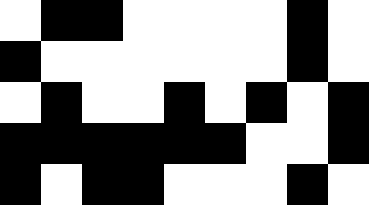[["white", "black", "black", "white", "white", "white", "white", "black", "white"], ["black", "white", "white", "white", "white", "white", "white", "black", "white"], ["white", "black", "white", "white", "black", "white", "black", "white", "black"], ["black", "black", "black", "black", "black", "black", "white", "white", "black"], ["black", "white", "black", "black", "white", "white", "white", "black", "white"]]